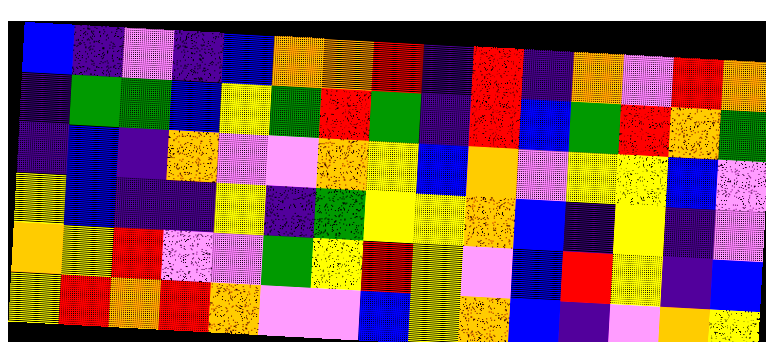[["blue", "indigo", "violet", "indigo", "blue", "orange", "orange", "red", "indigo", "red", "indigo", "orange", "violet", "red", "orange"], ["indigo", "green", "green", "blue", "yellow", "green", "red", "green", "indigo", "red", "blue", "green", "red", "orange", "green"], ["indigo", "blue", "indigo", "orange", "violet", "violet", "orange", "yellow", "blue", "orange", "violet", "yellow", "yellow", "blue", "violet"], ["yellow", "blue", "indigo", "indigo", "yellow", "indigo", "green", "yellow", "yellow", "orange", "blue", "indigo", "yellow", "indigo", "violet"], ["orange", "yellow", "red", "violet", "violet", "green", "yellow", "red", "yellow", "violet", "blue", "red", "yellow", "indigo", "blue"], ["yellow", "red", "orange", "red", "orange", "violet", "violet", "blue", "yellow", "orange", "blue", "indigo", "violet", "orange", "yellow"]]